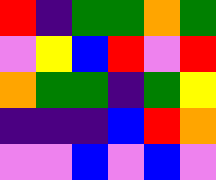[["red", "indigo", "green", "green", "orange", "green"], ["violet", "yellow", "blue", "red", "violet", "red"], ["orange", "green", "green", "indigo", "green", "yellow"], ["indigo", "indigo", "indigo", "blue", "red", "orange"], ["violet", "violet", "blue", "violet", "blue", "violet"]]